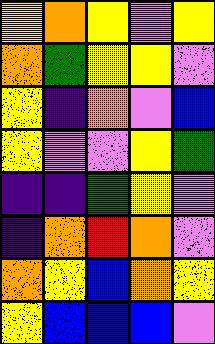[["yellow", "orange", "yellow", "violet", "yellow"], ["orange", "green", "yellow", "yellow", "violet"], ["yellow", "indigo", "orange", "violet", "blue"], ["yellow", "violet", "violet", "yellow", "green"], ["indigo", "indigo", "green", "yellow", "violet"], ["indigo", "orange", "red", "orange", "violet"], ["orange", "yellow", "blue", "orange", "yellow"], ["yellow", "blue", "blue", "blue", "violet"]]